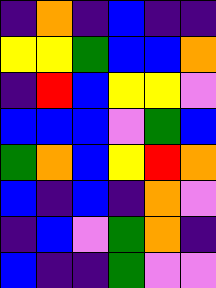[["indigo", "orange", "indigo", "blue", "indigo", "indigo"], ["yellow", "yellow", "green", "blue", "blue", "orange"], ["indigo", "red", "blue", "yellow", "yellow", "violet"], ["blue", "blue", "blue", "violet", "green", "blue"], ["green", "orange", "blue", "yellow", "red", "orange"], ["blue", "indigo", "blue", "indigo", "orange", "violet"], ["indigo", "blue", "violet", "green", "orange", "indigo"], ["blue", "indigo", "indigo", "green", "violet", "violet"]]